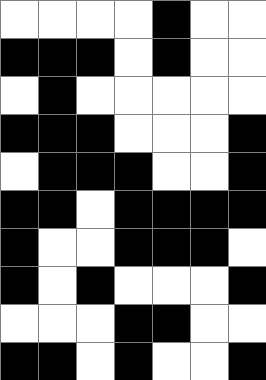[["white", "white", "white", "white", "black", "white", "white"], ["black", "black", "black", "white", "black", "white", "white"], ["white", "black", "white", "white", "white", "white", "white"], ["black", "black", "black", "white", "white", "white", "black"], ["white", "black", "black", "black", "white", "white", "black"], ["black", "black", "white", "black", "black", "black", "black"], ["black", "white", "white", "black", "black", "black", "white"], ["black", "white", "black", "white", "white", "white", "black"], ["white", "white", "white", "black", "black", "white", "white"], ["black", "black", "white", "black", "white", "white", "black"]]